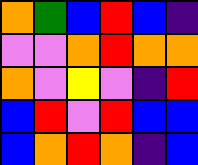[["orange", "green", "blue", "red", "blue", "indigo"], ["violet", "violet", "orange", "red", "orange", "orange"], ["orange", "violet", "yellow", "violet", "indigo", "red"], ["blue", "red", "violet", "red", "blue", "blue"], ["blue", "orange", "red", "orange", "indigo", "blue"]]